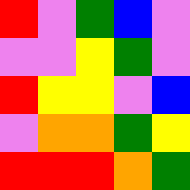[["red", "violet", "green", "blue", "violet"], ["violet", "violet", "yellow", "green", "violet"], ["red", "yellow", "yellow", "violet", "blue"], ["violet", "orange", "orange", "green", "yellow"], ["red", "red", "red", "orange", "green"]]